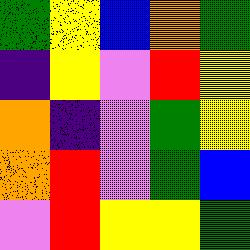[["green", "yellow", "blue", "orange", "green"], ["indigo", "yellow", "violet", "red", "yellow"], ["orange", "indigo", "violet", "green", "yellow"], ["orange", "red", "violet", "green", "blue"], ["violet", "red", "yellow", "yellow", "green"]]